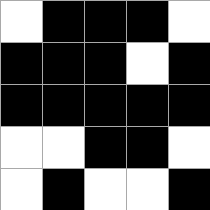[["white", "black", "black", "black", "white"], ["black", "black", "black", "white", "black"], ["black", "black", "black", "black", "black"], ["white", "white", "black", "black", "white"], ["white", "black", "white", "white", "black"]]